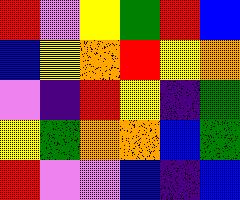[["red", "violet", "yellow", "green", "red", "blue"], ["blue", "yellow", "orange", "red", "yellow", "orange"], ["violet", "indigo", "red", "yellow", "indigo", "green"], ["yellow", "green", "orange", "orange", "blue", "green"], ["red", "violet", "violet", "blue", "indigo", "blue"]]